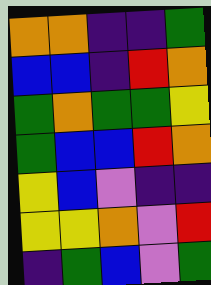[["orange", "orange", "indigo", "indigo", "green"], ["blue", "blue", "indigo", "red", "orange"], ["green", "orange", "green", "green", "yellow"], ["green", "blue", "blue", "red", "orange"], ["yellow", "blue", "violet", "indigo", "indigo"], ["yellow", "yellow", "orange", "violet", "red"], ["indigo", "green", "blue", "violet", "green"]]